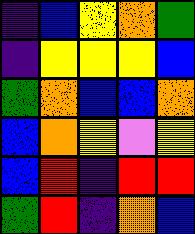[["indigo", "blue", "yellow", "orange", "green"], ["indigo", "yellow", "yellow", "yellow", "blue"], ["green", "orange", "blue", "blue", "orange"], ["blue", "orange", "yellow", "violet", "yellow"], ["blue", "red", "indigo", "red", "red"], ["green", "red", "indigo", "orange", "blue"]]